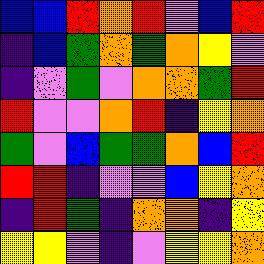[["blue", "blue", "red", "orange", "red", "violet", "blue", "red"], ["indigo", "blue", "green", "orange", "green", "orange", "yellow", "violet"], ["indigo", "violet", "green", "violet", "orange", "orange", "green", "red"], ["red", "violet", "violet", "orange", "red", "indigo", "yellow", "orange"], ["green", "violet", "blue", "green", "green", "orange", "blue", "red"], ["red", "red", "indigo", "violet", "violet", "blue", "yellow", "orange"], ["indigo", "red", "green", "indigo", "orange", "orange", "indigo", "yellow"], ["yellow", "yellow", "violet", "indigo", "violet", "yellow", "yellow", "orange"]]